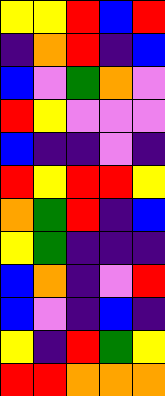[["yellow", "yellow", "red", "blue", "red"], ["indigo", "orange", "red", "indigo", "blue"], ["blue", "violet", "green", "orange", "violet"], ["red", "yellow", "violet", "violet", "violet"], ["blue", "indigo", "indigo", "violet", "indigo"], ["red", "yellow", "red", "red", "yellow"], ["orange", "green", "red", "indigo", "blue"], ["yellow", "green", "indigo", "indigo", "indigo"], ["blue", "orange", "indigo", "violet", "red"], ["blue", "violet", "indigo", "blue", "indigo"], ["yellow", "indigo", "red", "green", "yellow"], ["red", "red", "orange", "orange", "orange"]]